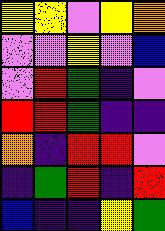[["yellow", "yellow", "violet", "yellow", "orange"], ["violet", "violet", "yellow", "violet", "blue"], ["violet", "red", "green", "indigo", "violet"], ["red", "red", "green", "indigo", "indigo"], ["orange", "indigo", "red", "red", "violet"], ["indigo", "green", "red", "indigo", "red"], ["blue", "indigo", "indigo", "yellow", "green"]]